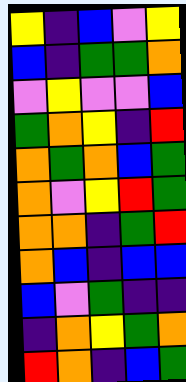[["yellow", "indigo", "blue", "violet", "yellow"], ["blue", "indigo", "green", "green", "orange"], ["violet", "yellow", "violet", "violet", "blue"], ["green", "orange", "yellow", "indigo", "red"], ["orange", "green", "orange", "blue", "green"], ["orange", "violet", "yellow", "red", "green"], ["orange", "orange", "indigo", "green", "red"], ["orange", "blue", "indigo", "blue", "blue"], ["blue", "violet", "green", "indigo", "indigo"], ["indigo", "orange", "yellow", "green", "orange"], ["red", "orange", "indigo", "blue", "green"]]